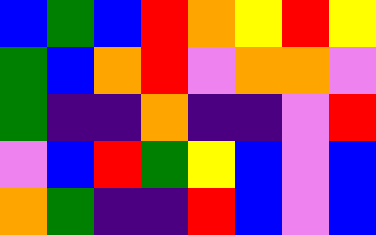[["blue", "green", "blue", "red", "orange", "yellow", "red", "yellow"], ["green", "blue", "orange", "red", "violet", "orange", "orange", "violet"], ["green", "indigo", "indigo", "orange", "indigo", "indigo", "violet", "red"], ["violet", "blue", "red", "green", "yellow", "blue", "violet", "blue"], ["orange", "green", "indigo", "indigo", "red", "blue", "violet", "blue"]]